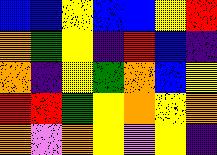[["blue", "blue", "yellow", "blue", "blue", "yellow", "red"], ["orange", "green", "yellow", "indigo", "red", "blue", "indigo"], ["orange", "indigo", "yellow", "green", "orange", "blue", "yellow"], ["red", "red", "green", "yellow", "orange", "yellow", "orange"], ["orange", "violet", "orange", "yellow", "violet", "yellow", "indigo"]]